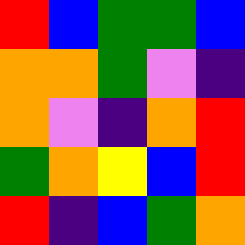[["red", "blue", "green", "green", "blue"], ["orange", "orange", "green", "violet", "indigo"], ["orange", "violet", "indigo", "orange", "red"], ["green", "orange", "yellow", "blue", "red"], ["red", "indigo", "blue", "green", "orange"]]